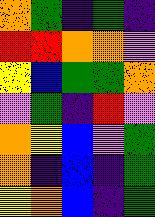[["orange", "green", "indigo", "green", "indigo"], ["red", "red", "orange", "orange", "violet"], ["yellow", "blue", "green", "green", "orange"], ["violet", "green", "indigo", "red", "violet"], ["orange", "yellow", "blue", "violet", "green"], ["orange", "indigo", "blue", "indigo", "green"], ["yellow", "orange", "blue", "indigo", "green"]]